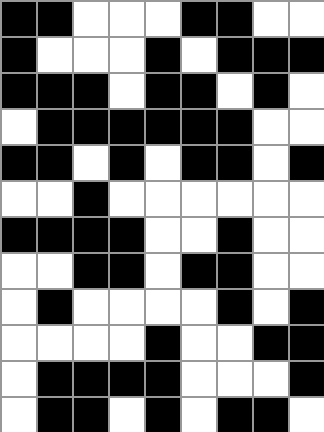[["black", "black", "white", "white", "white", "black", "black", "white", "white"], ["black", "white", "white", "white", "black", "white", "black", "black", "black"], ["black", "black", "black", "white", "black", "black", "white", "black", "white"], ["white", "black", "black", "black", "black", "black", "black", "white", "white"], ["black", "black", "white", "black", "white", "black", "black", "white", "black"], ["white", "white", "black", "white", "white", "white", "white", "white", "white"], ["black", "black", "black", "black", "white", "white", "black", "white", "white"], ["white", "white", "black", "black", "white", "black", "black", "white", "white"], ["white", "black", "white", "white", "white", "white", "black", "white", "black"], ["white", "white", "white", "white", "black", "white", "white", "black", "black"], ["white", "black", "black", "black", "black", "white", "white", "white", "black"], ["white", "black", "black", "white", "black", "white", "black", "black", "white"]]